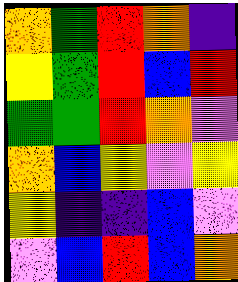[["orange", "green", "red", "orange", "indigo"], ["yellow", "green", "red", "blue", "red"], ["green", "green", "red", "orange", "violet"], ["orange", "blue", "yellow", "violet", "yellow"], ["yellow", "indigo", "indigo", "blue", "violet"], ["violet", "blue", "red", "blue", "orange"]]